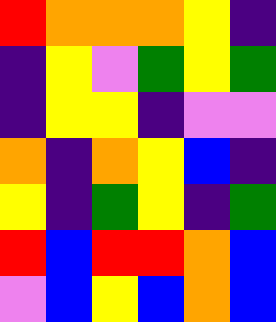[["red", "orange", "orange", "orange", "yellow", "indigo"], ["indigo", "yellow", "violet", "green", "yellow", "green"], ["indigo", "yellow", "yellow", "indigo", "violet", "violet"], ["orange", "indigo", "orange", "yellow", "blue", "indigo"], ["yellow", "indigo", "green", "yellow", "indigo", "green"], ["red", "blue", "red", "red", "orange", "blue"], ["violet", "blue", "yellow", "blue", "orange", "blue"]]